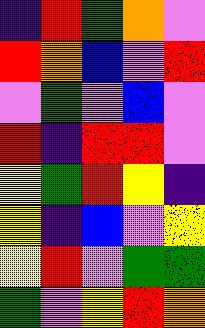[["indigo", "red", "green", "orange", "violet"], ["red", "orange", "blue", "violet", "red"], ["violet", "green", "violet", "blue", "violet"], ["red", "indigo", "red", "red", "violet"], ["yellow", "green", "red", "yellow", "indigo"], ["yellow", "indigo", "blue", "violet", "yellow"], ["yellow", "red", "violet", "green", "green"], ["green", "violet", "yellow", "red", "orange"]]